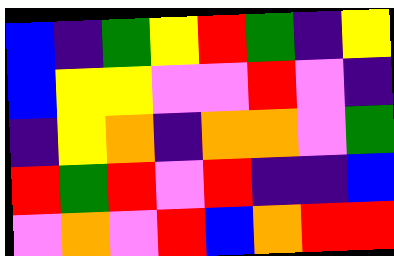[["blue", "indigo", "green", "yellow", "red", "green", "indigo", "yellow"], ["blue", "yellow", "yellow", "violet", "violet", "red", "violet", "indigo"], ["indigo", "yellow", "orange", "indigo", "orange", "orange", "violet", "green"], ["red", "green", "red", "violet", "red", "indigo", "indigo", "blue"], ["violet", "orange", "violet", "red", "blue", "orange", "red", "red"]]